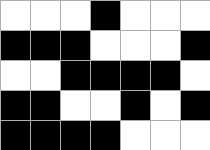[["white", "white", "white", "black", "white", "white", "white"], ["black", "black", "black", "white", "white", "white", "black"], ["white", "white", "black", "black", "black", "black", "white"], ["black", "black", "white", "white", "black", "white", "black"], ["black", "black", "black", "black", "white", "white", "white"]]